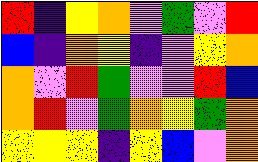[["red", "indigo", "yellow", "orange", "violet", "green", "violet", "red"], ["blue", "indigo", "orange", "yellow", "indigo", "violet", "yellow", "orange"], ["orange", "violet", "red", "green", "violet", "violet", "red", "blue"], ["orange", "red", "violet", "green", "orange", "yellow", "green", "orange"], ["yellow", "yellow", "yellow", "indigo", "yellow", "blue", "violet", "orange"]]